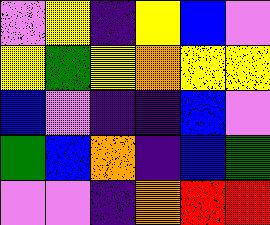[["violet", "yellow", "indigo", "yellow", "blue", "violet"], ["yellow", "green", "yellow", "orange", "yellow", "yellow"], ["blue", "violet", "indigo", "indigo", "blue", "violet"], ["green", "blue", "orange", "indigo", "blue", "green"], ["violet", "violet", "indigo", "orange", "red", "red"]]